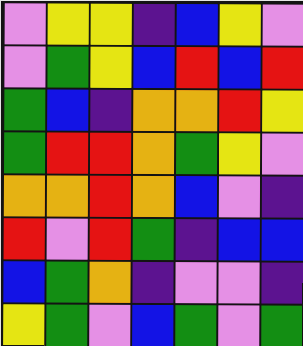[["violet", "yellow", "yellow", "indigo", "blue", "yellow", "violet"], ["violet", "green", "yellow", "blue", "red", "blue", "red"], ["green", "blue", "indigo", "orange", "orange", "red", "yellow"], ["green", "red", "red", "orange", "green", "yellow", "violet"], ["orange", "orange", "red", "orange", "blue", "violet", "indigo"], ["red", "violet", "red", "green", "indigo", "blue", "blue"], ["blue", "green", "orange", "indigo", "violet", "violet", "indigo"], ["yellow", "green", "violet", "blue", "green", "violet", "green"]]